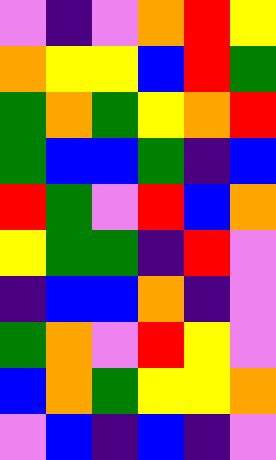[["violet", "indigo", "violet", "orange", "red", "yellow"], ["orange", "yellow", "yellow", "blue", "red", "green"], ["green", "orange", "green", "yellow", "orange", "red"], ["green", "blue", "blue", "green", "indigo", "blue"], ["red", "green", "violet", "red", "blue", "orange"], ["yellow", "green", "green", "indigo", "red", "violet"], ["indigo", "blue", "blue", "orange", "indigo", "violet"], ["green", "orange", "violet", "red", "yellow", "violet"], ["blue", "orange", "green", "yellow", "yellow", "orange"], ["violet", "blue", "indigo", "blue", "indigo", "violet"]]